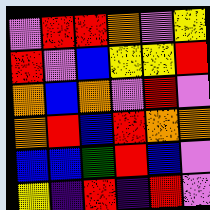[["violet", "red", "red", "orange", "violet", "yellow"], ["red", "violet", "blue", "yellow", "yellow", "red"], ["orange", "blue", "orange", "violet", "red", "violet"], ["orange", "red", "blue", "red", "orange", "orange"], ["blue", "blue", "green", "red", "blue", "violet"], ["yellow", "indigo", "red", "indigo", "red", "violet"]]